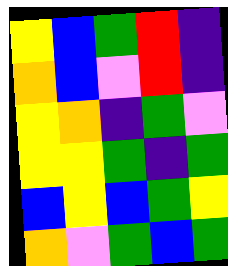[["yellow", "blue", "green", "red", "indigo"], ["orange", "blue", "violet", "red", "indigo"], ["yellow", "orange", "indigo", "green", "violet"], ["yellow", "yellow", "green", "indigo", "green"], ["blue", "yellow", "blue", "green", "yellow"], ["orange", "violet", "green", "blue", "green"]]